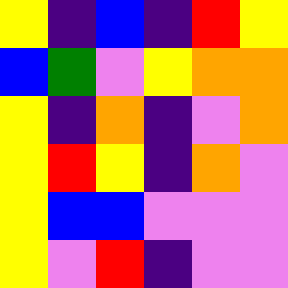[["yellow", "indigo", "blue", "indigo", "red", "yellow"], ["blue", "green", "violet", "yellow", "orange", "orange"], ["yellow", "indigo", "orange", "indigo", "violet", "orange"], ["yellow", "red", "yellow", "indigo", "orange", "violet"], ["yellow", "blue", "blue", "violet", "violet", "violet"], ["yellow", "violet", "red", "indigo", "violet", "violet"]]